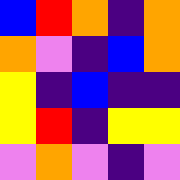[["blue", "red", "orange", "indigo", "orange"], ["orange", "violet", "indigo", "blue", "orange"], ["yellow", "indigo", "blue", "indigo", "indigo"], ["yellow", "red", "indigo", "yellow", "yellow"], ["violet", "orange", "violet", "indigo", "violet"]]